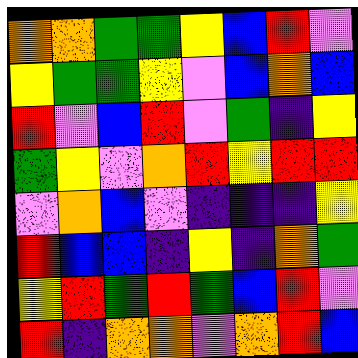[["orange", "orange", "green", "green", "yellow", "blue", "red", "violet"], ["yellow", "green", "green", "yellow", "violet", "blue", "orange", "blue"], ["red", "violet", "blue", "red", "violet", "green", "indigo", "yellow"], ["green", "yellow", "violet", "orange", "red", "yellow", "red", "red"], ["violet", "orange", "blue", "violet", "indigo", "indigo", "indigo", "yellow"], ["red", "blue", "blue", "indigo", "yellow", "indigo", "orange", "green"], ["yellow", "red", "green", "red", "green", "blue", "red", "violet"], ["red", "indigo", "orange", "orange", "violet", "orange", "red", "blue"]]